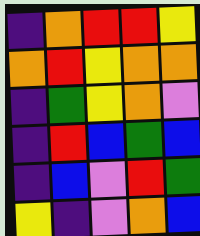[["indigo", "orange", "red", "red", "yellow"], ["orange", "red", "yellow", "orange", "orange"], ["indigo", "green", "yellow", "orange", "violet"], ["indigo", "red", "blue", "green", "blue"], ["indigo", "blue", "violet", "red", "green"], ["yellow", "indigo", "violet", "orange", "blue"]]